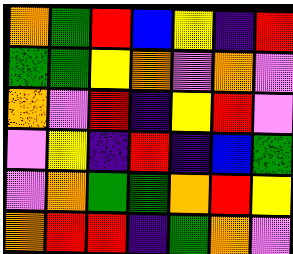[["orange", "green", "red", "blue", "yellow", "indigo", "red"], ["green", "green", "yellow", "orange", "violet", "orange", "violet"], ["orange", "violet", "red", "indigo", "yellow", "red", "violet"], ["violet", "yellow", "indigo", "red", "indigo", "blue", "green"], ["violet", "orange", "green", "green", "orange", "red", "yellow"], ["orange", "red", "red", "indigo", "green", "orange", "violet"]]